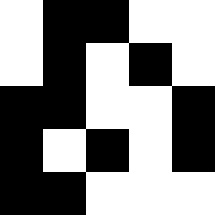[["white", "black", "black", "white", "white"], ["white", "black", "white", "black", "white"], ["black", "black", "white", "white", "black"], ["black", "white", "black", "white", "black"], ["black", "black", "white", "white", "white"]]